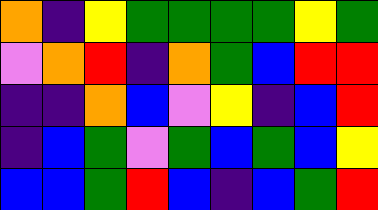[["orange", "indigo", "yellow", "green", "green", "green", "green", "yellow", "green"], ["violet", "orange", "red", "indigo", "orange", "green", "blue", "red", "red"], ["indigo", "indigo", "orange", "blue", "violet", "yellow", "indigo", "blue", "red"], ["indigo", "blue", "green", "violet", "green", "blue", "green", "blue", "yellow"], ["blue", "blue", "green", "red", "blue", "indigo", "blue", "green", "red"]]